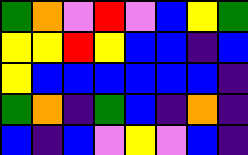[["green", "orange", "violet", "red", "violet", "blue", "yellow", "green"], ["yellow", "yellow", "red", "yellow", "blue", "blue", "indigo", "blue"], ["yellow", "blue", "blue", "blue", "blue", "blue", "blue", "indigo"], ["green", "orange", "indigo", "green", "blue", "indigo", "orange", "indigo"], ["blue", "indigo", "blue", "violet", "yellow", "violet", "blue", "indigo"]]